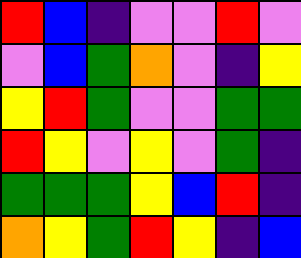[["red", "blue", "indigo", "violet", "violet", "red", "violet"], ["violet", "blue", "green", "orange", "violet", "indigo", "yellow"], ["yellow", "red", "green", "violet", "violet", "green", "green"], ["red", "yellow", "violet", "yellow", "violet", "green", "indigo"], ["green", "green", "green", "yellow", "blue", "red", "indigo"], ["orange", "yellow", "green", "red", "yellow", "indigo", "blue"]]